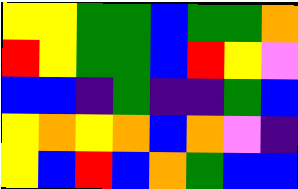[["yellow", "yellow", "green", "green", "blue", "green", "green", "orange"], ["red", "yellow", "green", "green", "blue", "red", "yellow", "violet"], ["blue", "blue", "indigo", "green", "indigo", "indigo", "green", "blue"], ["yellow", "orange", "yellow", "orange", "blue", "orange", "violet", "indigo"], ["yellow", "blue", "red", "blue", "orange", "green", "blue", "blue"]]